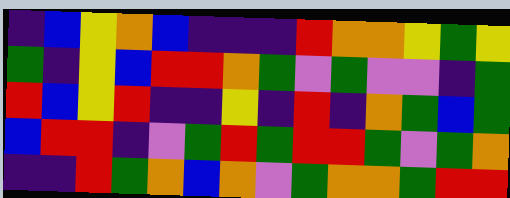[["indigo", "blue", "yellow", "orange", "blue", "indigo", "indigo", "indigo", "red", "orange", "orange", "yellow", "green", "yellow"], ["green", "indigo", "yellow", "blue", "red", "red", "orange", "green", "violet", "green", "violet", "violet", "indigo", "green"], ["red", "blue", "yellow", "red", "indigo", "indigo", "yellow", "indigo", "red", "indigo", "orange", "green", "blue", "green"], ["blue", "red", "red", "indigo", "violet", "green", "red", "green", "red", "red", "green", "violet", "green", "orange"], ["indigo", "indigo", "red", "green", "orange", "blue", "orange", "violet", "green", "orange", "orange", "green", "red", "red"]]